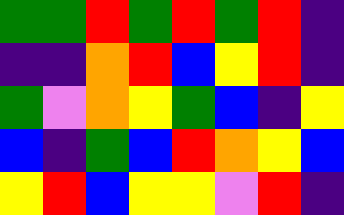[["green", "green", "red", "green", "red", "green", "red", "indigo"], ["indigo", "indigo", "orange", "red", "blue", "yellow", "red", "indigo"], ["green", "violet", "orange", "yellow", "green", "blue", "indigo", "yellow"], ["blue", "indigo", "green", "blue", "red", "orange", "yellow", "blue"], ["yellow", "red", "blue", "yellow", "yellow", "violet", "red", "indigo"]]